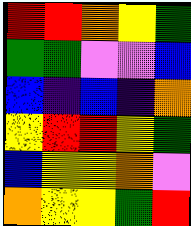[["red", "red", "orange", "yellow", "green"], ["green", "green", "violet", "violet", "blue"], ["blue", "indigo", "blue", "indigo", "orange"], ["yellow", "red", "red", "yellow", "green"], ["blue", "yellow", "yellow", "orange", "violet"], ["orange", "yellow", "yellow", "green", "red"]]